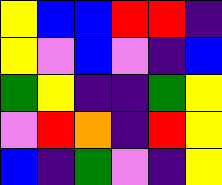[["yellow", "blue", "blue", "red", "red", "indigo"], ["yellow", "violet", "blue", "violet", "indigo", "blue"], ["green", "yellow", "indigo", "indigo", "green", "yellow"], ["violet", "red", "orange", "indigo", "red", "yellow"], ["blue", "indigo", "green", "violet", "indigo", "yellow"]]